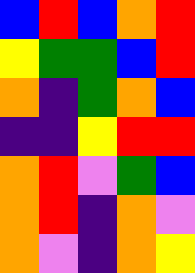[["blue", "red", "blue", "orange", "red"], ["yellow", "green", "green", "blue", "red"], ["orange", "indigo", "green", "orange", "blue"], ["indigo", "indigo", "yellow", "red", "red"], ["orange", "red", "violet", "green", "blue"], ["orange", "red", "indigo", "orange", "violet"], ["orange", "violet", "indigo", "orange", "yellow"]]